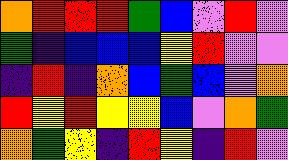[["orange", "red", "red", "red", "green", "blue", "violet", "red", "violet"], ["green", "indigo", "blue", "blue", "blue", "yellow", "red", "violet", "violet"], ["indigo", "red", "indigo", "orange", "blue", "green", "blue", "violet", "orange"], ["red", "yellow", "red", "yellow", "yellow", "blue", "violet", "orange", "green"], ["orange", "green", "yellow", "indigo", "red", "yellow", "indigo", "red", "violet"]]